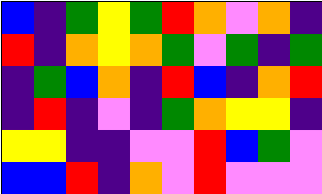[["blue", "indigo", "green", "yellow", "green", "red", "orange", "violet", "orange", "indigo"], ["red", "indigo", "orange", "yellow", "orange", "green", "violet", "green", "indigo", "green"], ["indigo", "green", "blue", "orange", "indigo", "red", "blue", "indigo", "orange", "red"], ["indigo", "red", "indigo", "violet", "indigo", "green", "orange", "yellow", "yellow", "indigo"], ["yellow", "yellow", "indigo", "indigo", "violet", "violet", "red", "blue", "green", "violet"], ["blue", "blue", "red", "indigo", "orange", "violet", "red", "violet", "violet", "violet"]]